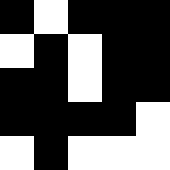[["black", "white", "black", "black", "black"], ["white", "black", "white", "black", "black"], ["black", "black", "white", "black", "black"], ["black", "black", "black", "black", "white"], ["white", "black", "white", "white", "white"]]